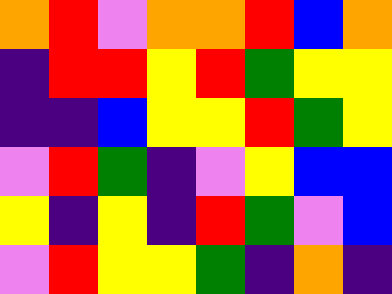[["orange", "red", "violet", "orange", "orange", "red", "blue", "orange"], ["indigo", "red", "red", "yellow", "red", "green", "yellow", "yellow"], ["indigo", "indigo", "blue", "yellow", "yellow", "red", "green", "yellow"], ["violet", "red", "green", "indigo", "violet", "yellow", "blue", "blue"], ["yellow", "indigo", "yellow", "indigo", "red", "green", "violet", "blue"], ["violet", "red", "yellow", "yellow", "green", "indigo", "orange", "indigo"]]